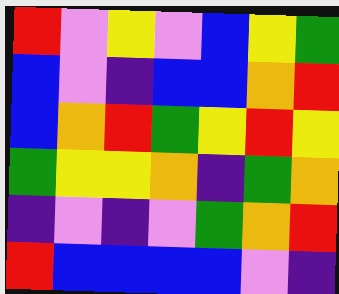[["red", "violet", "yellow", "violet", "blue", "yellow", "green"], ["blue", "violet", "indigo", "blue", "blue", "orange", "red"], ["blue", "orange", "red", "green", "yellow", "red", "yellow"], ["green", "yellow", "yellow", "orange", "indigo", "green", "orange"], ["indigo", "violet", "indigo", "violet", "green", "orange", "red"], ["red", "blue", "blue", "blue", "blue", "violet", "indigo"]]